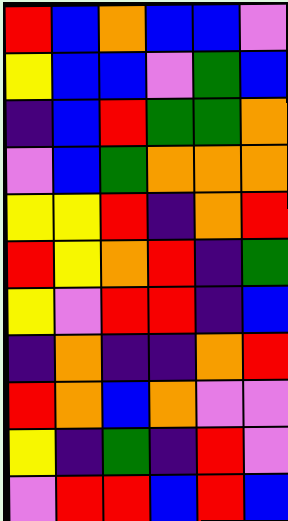[["red", "blue", "orange", "blue", "blue", "violet"], ["yellow", "blue", "blue", "violet", "green", "blue"], ["indigo", "blue", "red", "green", "green", "orange"], ["violet", "blue", "green", "orange", "orange", "orange"], ["yellow", "yellow", "red", "indigo", "orange", "red"], ["red", "yellow", "orange", "red", "indigo", "green"], ["yellow", "violet", "red", "red", "indigo", "blue"], ["indigo", "orange", "indigo", "indigo", "orange", "red"], ["red", "orange", "blue", "orange", "violet", "violet"], ["yellow", "indigo", "green", "indigo", "red", "violet"], ["violet", "red", "red", "blue", "red", "blue"]]